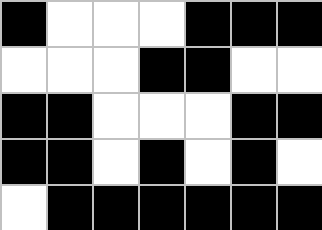[["black", "white", "white", "white", "black", "black", "black"], ["white", "white", "white", "black", "black", "white", "white"], ["black", "black", "white", "white", "white", "black", "black"], ["black", "black", "white", "black", "white", "black", "white"], ["white", "black", "black", "black", "black", "black", "black"]]